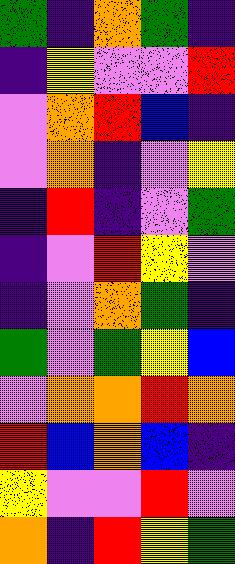[["green", "indigo", "orange", "green", "indigo"], ["indigo", "yellow", "violet", "violet", "red"], ["violet", "orange", "red", "blue", "indigo"], ["violet", "orange", "indigo", "violet", "yellow"], ["indigo", "red", "indigo", "violet", "green"], ["indigo", "violet", "red", "yellow", "violet"], ["indigo", "violet", "orange", "green", "indigo"], ["green", "violet", "green", "yellow", "blue"], ["violet", "orange", "orange", "red", "orange"], ["red", "blue", "orange", "blue", "indigo"], ["yellow", "violet", "violet", "red", "violet"], ["orange", "indigo", "red", "yellow", "green"]]